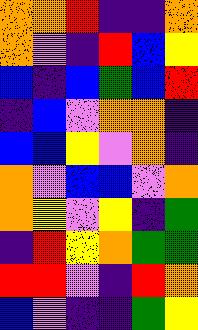[["orange", "orange", "red", "indigo", "indigo", "orange"], ["orange", "violet", "indigo", "red", "blue", "yellow"], ["blue", "indigo", "blue", "green", "blue", "red"], ["indigo", "blue", "violet", "orange", "orange", "indigo"], ["blue", "blue", "yellow", "violet", "orange", "indigo"], ["orange", "violet", "blue", "blue", "violet", "orange"], ["orange", "yellow", "violet", "yellow", "indigo", "green"], ["indigo", "red", "yellow", "orange", "green", "green"], ["red", "red", "violet", "indigo", "red", "orange"], ["blue", "violet", "indigo", "indigo", "green", "yellow"]]